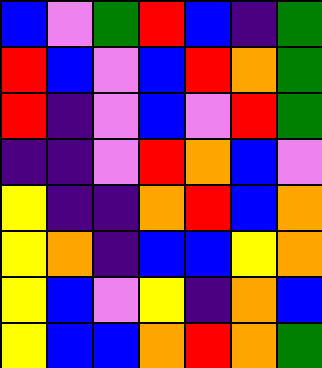[["blue", "violet", "green", "red", "blue", "indigo", "green"], ["red", "blue", "violet", "blue", "red", "orange", "green"], ["red", "indigo", "violet", "blue", "violet", "red", "green"], ["indigo", "indigo", "violet", "red", "orange", "blue", "violet"], ["yellow", "indigo", "indigo", "orange", "red", "blue", "orange"], ["yellow", "orange", "indigo", "blue", "blue", "yellow", "orange"], ["yellow", "blue", "violet", "yellow", "indigo", "orange", "blue"], ["yellow", "blue", "blue", "orange", "red", "orange", "green"]]